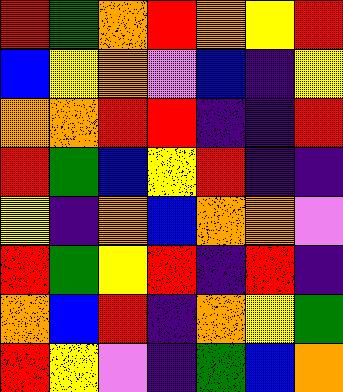[["red", "green", "orange", "red", "orange", "yellow", "red"], ["blue", "yellow", "orange", "violet", "blue", "indigo", "yellow"], ["orange", "orange", "red", "red", "indigo", "indigo", "red"], ["red", "green", "blue", "yellow", "red", "indigo", "indigo"], ["yellow", "indigo", "orange", "blue", "orange", "orange", "violet"], ["red", "green", "yellow", "red", "indigo", "red", "indigo"], ["orange", "blue", "red", "indigo", "orange", "yellow", "green"], ["red", "yellow", "violet", "indigo", "green", "blue", "orange"]]